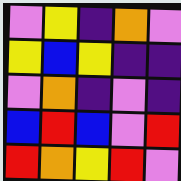[["violet", "yellow", "indigo", "orange", "violet"], ["yellow", "blue", "yellow", "indigo", "indigo"], ["violet", "orange", "indigo", "violet", "indigo"], ["blue", "red", "blue", "violet", "red"], ["red", "orange", "yellow", "red", "violet"]]